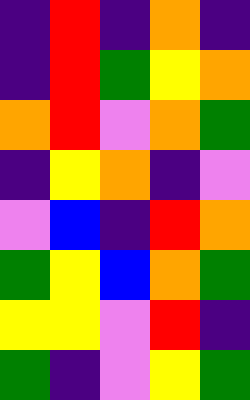[["indigo", "red", "indigo", "orange", "indigo"], ["indigo", "red", "green", "yellow", "orange"], ["orange", "red", "violet", "orange", "green"], ["indigo", "yellow", "orange", "indigo", "violet"], ["violet", "blue", "indigo", "red", "orange"], ["green", "yellow", "blue", "orange", "green"], ["yellow", "yellow", "violet", "red", "indigo"], ["green", "indigo", "violet", "yellow", "green"]]